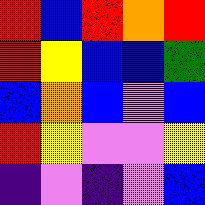[["red", "blue", "red", "orange", "red"], ["red", "yellow", "blue", "blue", "green"], ["blue", "orange", "blue", "violet", "blue"], ["red", "yellow", "violet", "violet", "yellow"], ["indigo", "violet", "indigo", "violet", "blue"]]